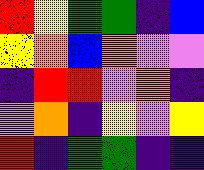[["red", "yellow", "green", "green", "indigo", "blue"], ["yellow", "orange", "blue", "orange", "violet", "violet"], ["indigo", "red", "red", "violet", "orange", "indigo"], ["violet", "orange", "indigo", "yellow", "violet", "yellow"], ["red", "indigo", "green", "green", "indigo", "indigo"]]